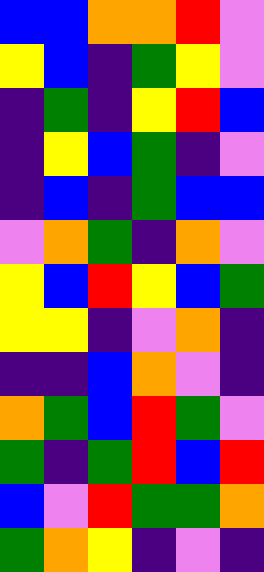[["blue", "blue", "orange", "orange", "red", "violet"], ["yellow", "blue", "indigo", "green", "yellow", "violet"], ["indigo", "green", "indigo", "yellow", "red", "blue"], ["indigo", "yellow", "blue", "green", "indigo", "violet"], ["indigo", "blue", "indigo", "green", "blue", "blue"], ["violet", "orange", "green", "indigo", "orange", "violet"], ["yellow", "blue", "red", "yellow", "blue", "green"], ["yellow", "yellow", "indigo", "violet", "orange", "indigo"], ["indigo", "indigo", "blue", "orange", "violet", "indigo"], ["orange", "green", "blue", "red", "green", "violet"], ["green", "indigo", "green", "red", "blue", "red"], ["blue", "violet", "red", "green", "green", "orange"], ["green", "orange", "yellow", "indigo", "violet", "indigo"]]